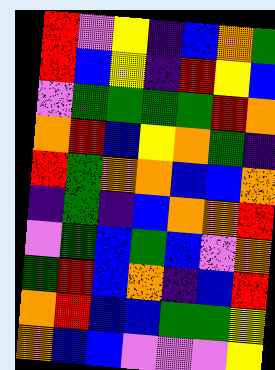[["red", "violet", "yellow", "indigo", "blue", "orange", "green"], ["red", "blue", "yellow", "indigo", "red", "yellow", "blue"], ["violet", "green", "green", "green", "green", "red", "orange"], ["orange", "red", "blue", "yellow", "orange", "green", "indigo"], ["red", "green", "orange", "orange", "blue", "blue", "orange"], ["indigo", "green", "indigo", "blue", "orange", "orange", "red"], ["violet", "green", "blue", "green", "blue", "violet", "orange"], ["green", "red", "blue", "orange", "indigo", "blue", "red"], ["orange", "red", "blue", "blue", "green", "green", "yellow"], ["orange", "blue", "blue", "violet", "violet", "violet", "yellow"]]